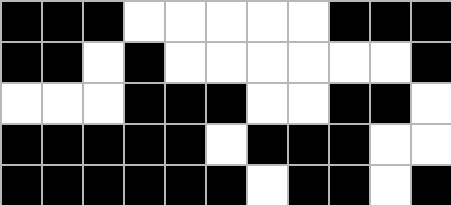[["black", "black", "black", "white", "white", "white", "white", "white", "black", "black", "black"], ["black", "black", "white", "black", "white", "white", "white", "white", "white", "white", "black"], ["white", "white", "white", "black", "black", "black", "white", "white", "black", "black", "white"], ["black", "black", "black", "black", "black", "white", "black", "black", "black", "white", "white"], ["black", "black", "black", "black", "black", "black", "white", "black", "black", "white", "black"]]